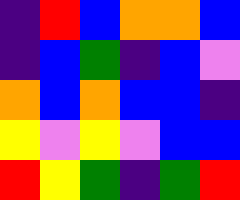[["indigo", "red", "blue", "orange", "orange", "blue"], ["indigo", "blue", "green", "indigo", "blue", "violet"], ["orange", "blue", "orange", "blue", "blue", "indigo"], ["yellow", "violet", "yellow", "violet", "blue", "blue"], ["red", "yellow", "green", "indigo", "green", "red"]]